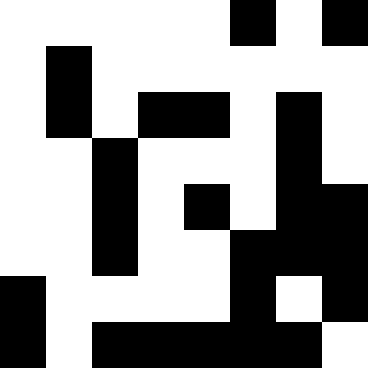[["white", "white", "white", "white", "white", "black", "white", "black"], ["white", "black", "white", "white", "white", "white", "white", "white"], ["white", "black", "white", "black", "black", "white", "black", "white"], ["white", "white", "black", "white", "white", "white", "black", "white"], ["white", "white", "black", "white", "black", "white", "black", "black"], ["white", "white", "black", "white", "white", "black", "black", "black"], ["black", "white", "white", "white", "white", "black", "white", "black"], ["black", "white", "black", "black", "black", "black", "black", "white"]]